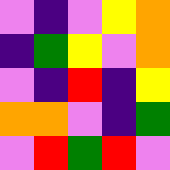[["violet", "indigo", "violet", "yellow", "orange"], ["indigo", "green", "yellow", "violet", "orange"], ["violet", "indigo", "red", "indigo", "yellow"], ["orange", "orange", "violet", "indigo", "green"], ["violet", "red", "green", "red", "violet"]]